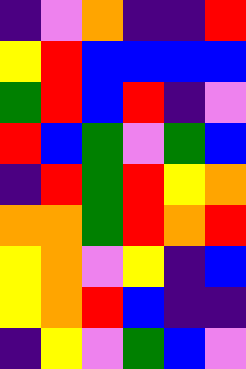[["indigo", "violet", "orange", "indigo", "indigo", "red"], ["yellow", "red", "blue", "blue", "blue", "blue"], ["green", "red", "blue", "red", "indigo", "violet"], ["red", "blue", "green", "violet", "green", "blue"], ["indigo", "red", "green", "red", "yellow", "orange"], ["orange", "orange", "green", "red", "orange", "red"], ["yellow", "orange", "violet", "yellow", "indigo", "blue"], ["yellow", "orange", "red", "blue", "indigo", "indigo"], ["indigo", "yellow", "violet", "green", "blue", "violet"]]